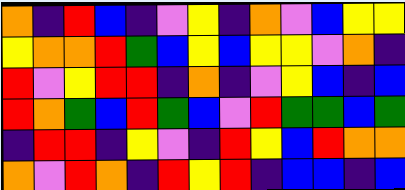[["orange", "indigo", "red", "blue", "indigo", "violet", "yellow", "indigo", "orange", "violet", "blue", "yellow", "yellow"], ["yellow", "orange", "orange", "red", "green", "blue", "yellow", "blue", "yellow", "yellow", "violet", "orange", "indigo"], ["red", "violet", "yellow", "red", "red", "indigo", "orange", "indigo", "violet", "yellow", "blue", "indigo", "blue"], ["red", "orange", "green", "blue", "red", "green", "blue", "violet", "red", "green", "green", "blue", "green"], ["indigo", "red", "red", "indigo", "yellow", "violet", "indigo", "red", "yellow", "blue", "red", "orange", "orange"], ["orange", "violet", "red", "orange", "indigo", "red", "yellow", "red", "indigo", "blue", "blue", "indigo", "blue"]]